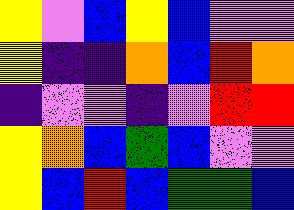[["yellow", "violet", "blue", "yellow", "blue", "violet", "violet"], ["yellow", "indigo", "indigo", "orange", "blue", "red", "orange"], ["indigo", "violet", "violet", "indigo", "violet", "red", "red"], ["yellow", "orange", "blue", "green", "blue", "violet", "violet"], ["yellow", "blue", "red", "blue", "green", "green", "blue"]]